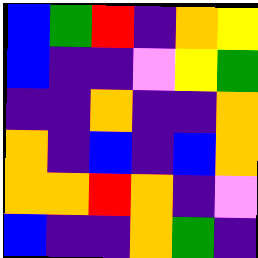[["blue", "green", "red", "indigo", "orange", "yellow"], ["blue", "indigo", "indigo", "violet", "yellow", "green"], ["indigo", "indigo", "orange", "indigo", "indigo", "orange"], ["orange", "indigo", "blue", "indigo", "blue", "orange"], ["orange", "orange", "red", "orange", "indigo", "violet"], ["blue", "indigo", "indigo", "orange", "green", "indigo"]]